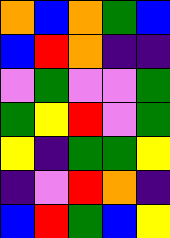[["orange", "blue", "orange", "green", "blue"], ["blue", "red", "orange", "indigo", "indigo"], ["violet", "green", "violet", "violet", "green"], ["green", "yellow", "red", "violet", "green"], ["yellow", "indigo", "green", "green", "yellow"], ["indigo", "violet", "red", "orange", "indigo"], ["blue", "red", "green", "blue", "yellow"]]